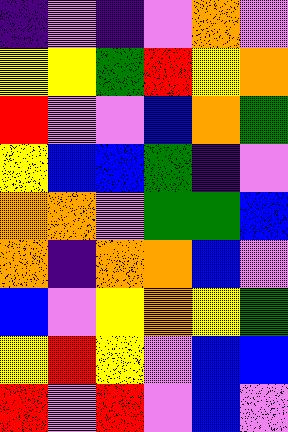[["indigo", "violet", "indigo", "violet", "orange", "violet"], ["yellow", "yellow", "green", "red", "yellow", "orange"], ["red", "violet", "violet", "blue", "orange", "green"], ["yellow", "blue", "blue", "green", "indigo", "violet"], ["orange", "orange", "violet", "green", "green", "blue"], ["orange", "indigo", "orange", "orange", "blue", "violet"], ["blue", "violet", "yellow", "orange", "yellow", "green"], ["yellow", "red", "yellow", "violet", "blue", "blue"], ["red", "violet", "red", "violet", "blue", "violet"]]